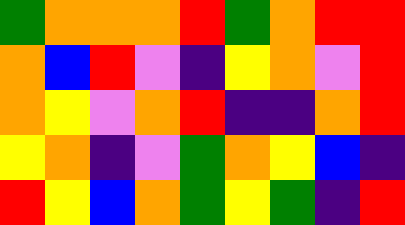[["green", "orange", "orange", "orange", "red", "green", "orange", "red", "red"], ["orange", "blue", "red", "violet", "indigo", "yellow", "orange", "violet", "red"], ["orange", "yellow", "violet", "orange", "red", "indigo", "indigo", "orange", "red"], ["yellow", "orange", "indigo", "violet", "green", "orange", "yellow", "blue", "indigo"], ["red", "yellow", "blue", "orange", "green", "yellow", "green", "indigo", "red"]]